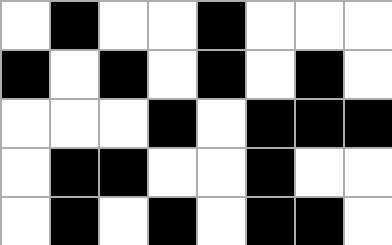[["white", "black", "white", "white", "black", "white", "white", "white"], ["black", "white", "black", "white", "black", "white", "black", "white"], ["white", "white", "white", "black", "white", "black", "black", "black"], ["white", "black", "black", "white", "white", "black", "white", "white"], ["white", "black", "white", "black", "white", "black", "black", "white"]]